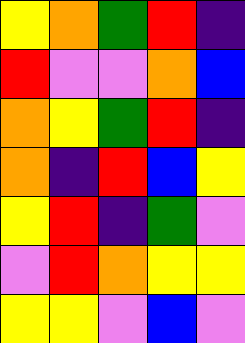[["yellow", "orange", "green", "red", "indigo"], ["red", "violet", "violet", "orange", "blue"], ["orange", "yellow", "green", "red", "indigo"], ["orange", "indigo", "red", "blue", "yellow"], ["yellow", "red", "indigo", "green", "violet"], ["violet", "red", "orange", "yellow", "yellow"], ["yellow", "yellow", "violet", "blue", "violet"]]